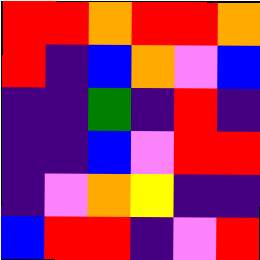[["red", "red", "orange", "red", "red", "orange"], ["red", "indigo", "blue", "orange", "violet", "blue"], ["indigo", "indigo", "green", "indigo", "red", "indigo"], ["indigo", "indigo", "blue", "violet", "red", "red"], ["indigo", "violet", "orange", "yellow", "indigo", "indigo"], ["blue", "red", "red", "indigo", "violet", "red"]]